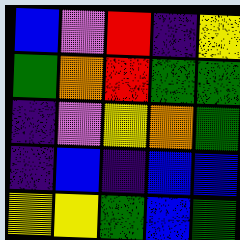[["blue", "violet", "red", "indigo", "yellow"], ["green", "orange", "red", "green", "green"], ["indigo", "violet", "yellow", "orange", "green"], ["indigo", "blue", "indigo", "blue", "blue"], ["yellow", "yellow", "green", "blue", "green"]]